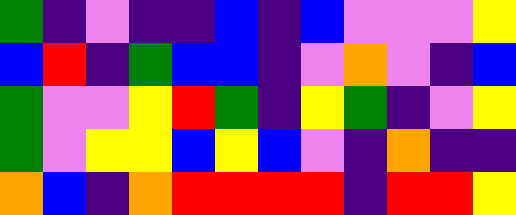[["green", "indigo", "violet", "indigo", "indigo", "blue", "indigo", "blue", "violet", "violet", "violet", "yellow"], ["blue", "red", "indigo", "green", "blue", "blue", "indigo", "violet", "orange", "violet", "indigo", "blue"], ["green", "violet", "violet", "yellow", "red", "green", "indigo", "yellow", "green", "indigo", "violet", "yellow"], ["green", "violet", "yellow", "yellow", "blue", "yellow", "blue", "violet", "indigo", "orange", "indigo", "indigo"], ["orange", "blue", "indigo", "orange", "red", "red", "red", "red", "indigo", "red", "red", "yellow"]]